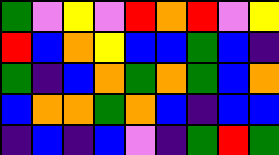[["green", "violet", "yellow", "violet", "red", "orange", "red", "violet", "yellow"], ["red", "blue", "orange", "yellow", "blue", "blue", "green", "blue", "indigo"], ["green", "indigo", "blue", "orange", "green", "orange", "green", "blue", "orange"], ["blue", "orange", "orange", "green", "orange", "blue", "indigo", "blue", "blue"], ["indigo", "blue", "indigo", "blue", "violet", "indigo", "green", "red", "green"]]